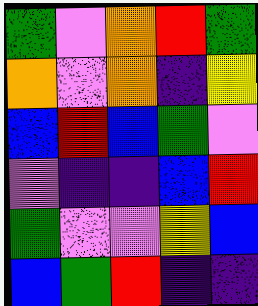[["green", "violet", "orange", "red", "green"], ["orange", "violet", "orange", "indigo", "yellow"], ["blue", "red", "blue", "green", "violet"], ["violet", "indigo", "indigo", "blue", "red"], ["green", "violet", "violet", "yellow", "blue"], ["blue", "green", "red", "indigo", "indigo"]]